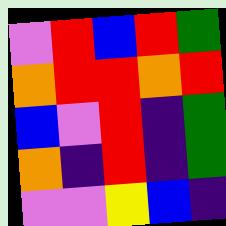[["violet", "red", "blue", "red", "green"], ["orange", "red", "red", "orange", "red"], ["blue", "violet", "red", "indigo", "green"], ["orange", "indigo", "red", "indigo", "green"], ["violet", "violet", "yellow", "blue", "indigo"]]